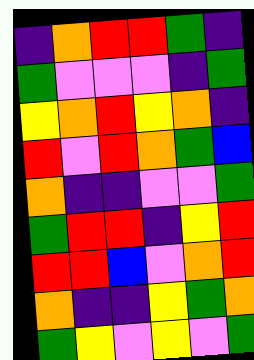[["indigo", "orange", "red", "red", "green", "indigo"], ["green", "violet", "violet", "violet", "indigo", "green"], ["yellow", "orange", "red", "yellow", "orange", "indigo"], ["red", "violet", "red", "orange", "green", "blue"], ["orange", "indigo", "indigo", "violet", "violet", "green"], ["green", "red", "red", "indigo", "yellow", "red"], ["red", "red", "blue", "violet", "orange", "red"], ["orange", "indigo", "indigo", "yellow", "green", "orange"], ["green", "yellow", "violet", "yellow", "violet", "green"]]